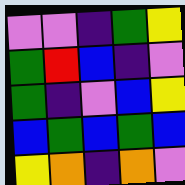[["violet", "violet", "indigo", "green", "yellow"], ["green", "red", "blue", "indigo", "violet"], ["green", "indigo", "violet", "blue", "yellow"], ["blue", "green", "blue", "green", "blue"], ["yellow", "orange", "indigo", "orange", "violet"]]